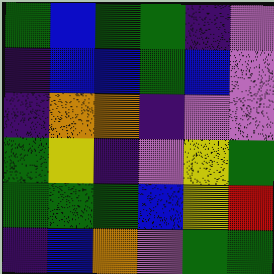[["green", "blue", "green", "green", "indigo", "violet"], ["indigo", "blue", "blue", "green", "blue", "violet"], ["indigo", "orange", "orange", "indigo", "violet", "violet"], ["green", "yellow", "indigo", "violet", "yellow", "green"], ["green", "green", "green", "blue", "yellow", "red"], ["indigo", "blue", "orange", "violet", "green", "green"]]